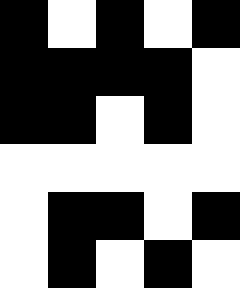[["black", "white", "black", "white", "black"], ["black", "black", "black", "black", "white"], ["black", "black", "white", "black", "white"], ["white", "white", "white", "white", "white"], ["white", "black", "black", "white", "black"], ["white", "black", "white", "black", "white"]]